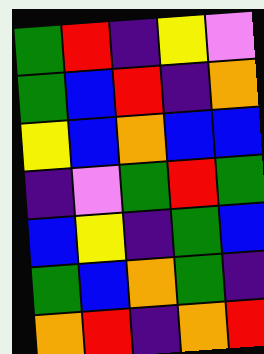[["green", "red", "indigo", "yellow", "violet"], ["green", "blue", "red", "indigo", "orange"], ["yellow", "blue", "orange", "blue", "blue"], ["indigo", "violet", "green", "red", "green"], ["blue", "yellow", "indigo", "green", "blue"], ["green", "blue", "orange", "green", "indigo"], ["orange", "red", "indigo", "orange", "red"]]